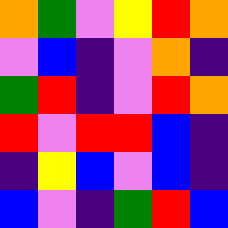[["orange", "green", "violet", "yellow", "red", "orange"], ["violet", "blue", "indigo", "violet", "orange", "indigo"], ["green", "red", "indigo", "violet", "red", "orange"], ["red", "violet", "red", "red", "blue", "indigo"], ["indigo", "yellow", "blue", "violet", "blue", "indigo"], ["blue", "violet", "indigo", "green", "red", "blue"]]